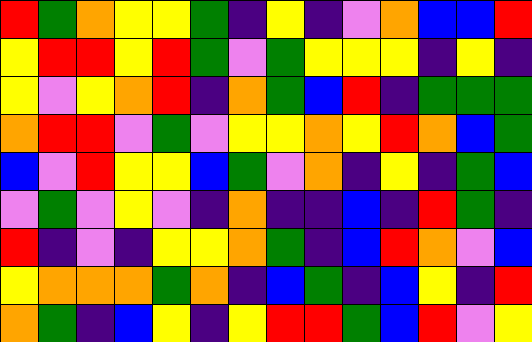[["red", "green", "orange", "yellow", "yellow", "green", "indigo", "yellow", "indigo", "violet", "orange", "blue", "blue", "red"], ["yellow", "red", "red", "yellow", "red", "green", "violet", "green", "yellow", "yellow", "yellow", "indigo", "yellow", "indigo"], ["yellow", "violet", "yellow", "orange", "red", "indigo", "orange", "green", "blue", "red", "indigo", "green", "green", "green"], ["orange", "red", "red", "violet", "green", "violet", "yellow", "yellow", "orange", "yellow", "red", "orange", "blue", "green"], ["blue", "violet", "red", "yellow", "yellow", "blue", "green", "violet", "orange", "indigo", "yellow", "indigo", "green", "blue"], ["violet", "green", "violet", "yellow", "violet", "indigo", "orange", "indigo", "indigo", "blue", "indigo", "red", "green", "indigo"], ["red", "indigo", "violet", "indigo", "yellow", "yellow", "orange", "green", "indigo", "blue", "red", "orange", "violet", "blue"], ["yellow", "orange", "orange", "orange", "green", "orange", "indigo", "blue", "green", "indigo", "blue", "yellow", "indigo", "red"], ["orange", "green", "indigo", "blue", "yellow", "indigo", "yellow", "red", "red", "green", "blue", "red", "violet", "yellow"]]